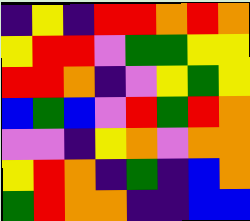[["indigo", "yellow", "indigo", "red", "red", "orange", "red", "orange"], ["yellow", "red", "red", "violet", "green", "green", "yellow", "yellow"], ["red", "red", "orange", "indigo", "violet", "yellow", "green", "yellow"], ["blue", "green", "blue", "violet", "red", "green", "red", "orange"], ["violet", "violet", "indigo", "yellow", "orange", "violet", "orange", "orange"], ["yellow", "red", "orange", "indigo", "green", "indigo", "blue", "orange"], ["green", "red", "orange", "orange", "indigo", "indigo", "blue", "blue"]]